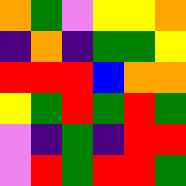[["orange", "green", "violet", "yellow", "yellow", "orange"], ["indigo", "orange", "indigo", "green", "green", "yellow"], ["red", "red", "red", "blue", "orange", "orange"], ["yellow", "green", "red", "green", "red", "green"], ["violet", "indigo", "green", "indigo", "red", "red"], ["violet", "red", "green", "red", "red", "green"]]